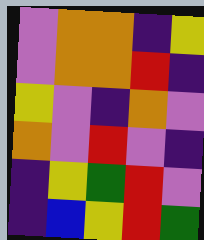[["violet", "orange", "orange", "indigo", "yellow"], ["violet", "orange", "orange", "red", "indigo"], ["yellow", "violet", "indigo", "orange", "violet"], ["orange", "violet", "red", "violet", "indigo"], ["indigo", "yellow", "green", "red", "violet"], ["indigo", "blue", "yellow", "red", "green"]]